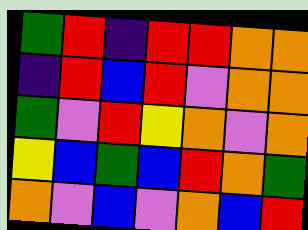[["green", "red", "indigo", "red", "red", "orange", "orange"], ["indigo", "red", "blue", "red", "violet", "orange", "orange"], ["green", "violet", "red", "yellow", "orange", "violet", "orange"], ["yellow", "blue", "green", "blue", "red", "orange", "green"], ["orange", "violet", "blue", "violet", "orange", "blue", "red"]]